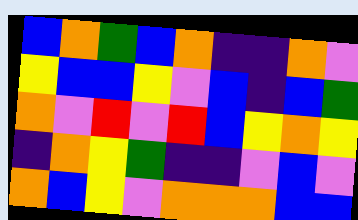[["blue", "orange", "green", "blue", "orange", "indigo", "indigo", "orange", "violet"], ["yellow", "blue", "blue", "yellow", "violet", "blue", "indigo", "blue", "green"], ["orange", "violet", "red", "violet", "red", "blue", "yellow", "orange", "yellow"], ["indigo", "orange", "yellow", "green", "indigo", "indigo", "violet", "blue", "violet"], ["orange", "blue", "yellow", "violet", "orange", "orange", "orange", "blue", "blue"]]